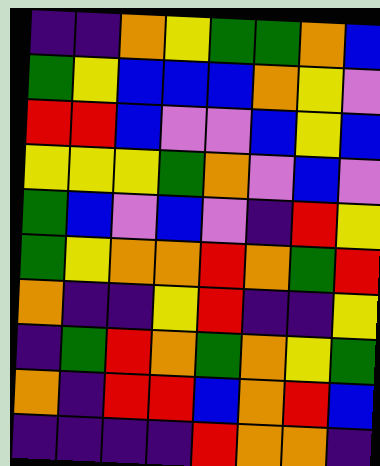[["indigo", "indigo", "orange", "yellow", "green", "green", "orange", "blue"], ["green", "yellow", "blue", "blue", "blue", "orange", "yellow", "violet"], ["red", "red", "blue", "violet", "violet", "blue", "yellow", "blue"], ["yellow", "yellow", "yellow", "green", "orange", "violet", "blue", "violet"], ["green", "blue", "violet", "blue", "violet", "indigo", "red", "yellow"], ["green", "yellow", "orange", "orange", "red", "orange", "green", "red"], ["orange", "indigo", "indigo", "yellow", "red", "indigo", "indigo", "yellow"], ["indigo", "green", "red", "orange", "green", "orange", "yellow", "green"], ["orange", "indigo", "red", "red", "blue", "orange", "red", "blue"], ["indigo", "indigo", "indigo", "indigo", "red", "orange", "orange", "indigo"]]